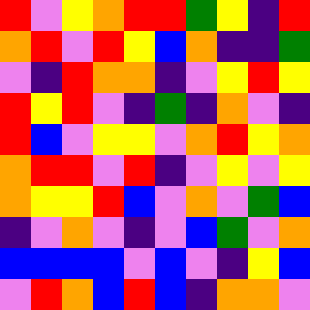[["red", "violet", "yellow", "orange", "red", "red", "green", "yellow", "indigo", "red"], ["orange", "red", "violet", "red", "yellow", "blue", "orange", "indigo", "indigo", "green"], ["violet", "indigo", "red", "orange", "orange", "indigo", "violet", "yellow", "red", "yellow"], ["red", "yellow", "red", "violet", "indigo", "green", "indigo", "orange", "violet", "indigo"], ["red", "blue", "violet", "yellow", "yellow", "violet", "orange", "red", "yellow", "orange"], ["orange", "red", "red", "violet", "red", "indigo", "violet", "yellow", "violet", "yellow"], ["orange", "yellow", "yellow", "red", "blue", "violet", "orange", "violet", "green", "blue"], ["indigo", "violet", "orange", "violet", "indigo", "violet", "blue", "green", "violet", "orange"], ["blue", "blue", "blue", "blue", "violet", "blue", "violet", "indigo", "yellow", "blue"], ["violet", "red", "orange", "blue", "red", "blue", "indigo", "orange", "orange", "violet"]]